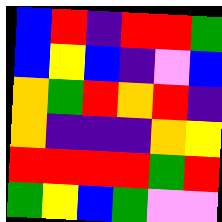[["blue", "red", "indigo", "red", "red", "green"], ["blue", "yellow", "blue", "indigo", "violet", "blue"], ["orange", "green", "red", "orange", "red", "indigo"], ["orange", "indigo", "indigo", "indigo", "orange", "yellow"], ["red", "red", "red", "red", "green", "red"], ["green", "yellow", "blue", "green", "violet", "violet"]]